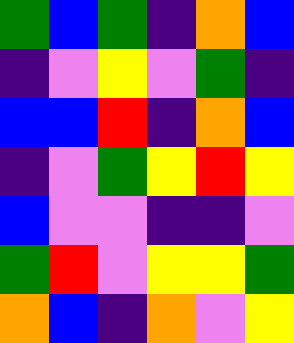[["green", "blue", "green", "indigo", "orange", "blue"], ["indigo", "violet", "yellow", "violet", "green", "indigo"], ["blue", "blue", "red", "indigo", "orange", "blue"], ["indigo", "violet", "green", "yellow", "red", "yellow"], ["blue", "violet", "violet", "indigo", "indigo", "violet"], ["green", "red", "violet", "yellow", "yellow", "green"], ["orange", "blue", "indigo", "orange", "violet", "yellow"]]